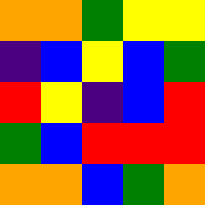[["orange", "orange", "green", "yellow", "yellow"], ["indigo", "blue", "yellow", "blue", "green"], ["red", "yellow", "indigo", "blue", "red"], ["green", "blue", "red", "red", "red"], ["orange", "orange", "blue", "green", "orange"]]